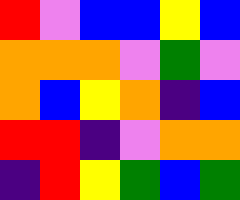[["red", "violet", "blue", "blue", "yellow", "blue"], ["orange", "orange", "orange", "violet", "green", "violet"], ["orange", "blue", "yellow", "orange", "indigo", "blue"], ["red", "red", "indigo", "violet", "orange", "orange"], ["indigo", "red", "yellow", "green", "blue", "green"]]